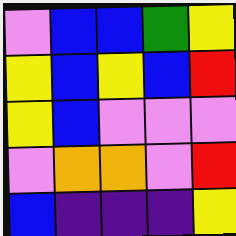[["violet", "blue", "blue", "green", "yellow"], ["yellow", "blue", "yellow", "blue", "red"], ["yellow", "blue", "violet", "violet", "violet"], ["violet", "orange", "orange", "violet", "red"], ["blue", "indigo", "indigo", "indigo", "yellow"]]